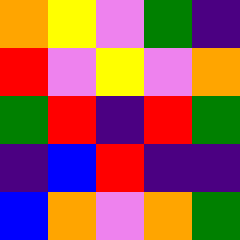[["orange", "yellow", "violet", "green", "indigo"], ["red", "violet", "yellow", "violet", "orange"], ["green", "red", "indigo", "red", "green"], ["indigo", "blue", "red", "indigo", "indigo"], ["blue", "orange", "violet", "orange", "green"]]